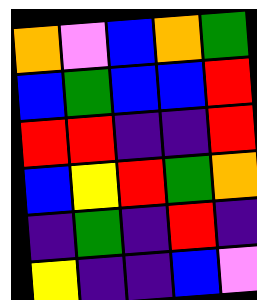[["orange", "violet", "blue", "orange", "green"], ["blue", "green", "blue", "blue", "red"], ["red", "red", "indigo", "indigo", "red"], ["blue", "yellow", "red", "green", "orange"], ["indigo", "green", "indigo", "red", "indigo"], ["yellow", "indigo", "indigo", "blue", "violet"]]